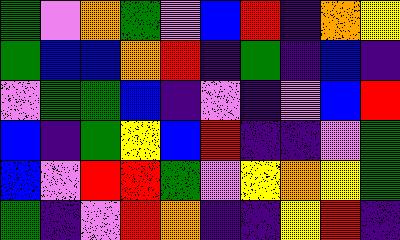[["green", "violet", "orange", "green", "violet", "blue", "red", "indigo", "orange", "yellow"], ["green", "blue", "blue", "orange", "red", "indigo", "green", "indigo", "blue", "indigo"], ["violet", "green", "green", "blue", "indigo", "violet", "indigo", "violet", "blue", "red"], ["blue", "indigo", "green", "yellow", "blue", "red", "indigo", "indigo", "violet", "green"], ["blue", "violet", "red", "red", "green", "violet", "yellow", "orange", "yellow", "green"], ["green", "indigo", "violet", "red", "orange", "indigo", "indigo", "yellow", "red", "indigo"]]